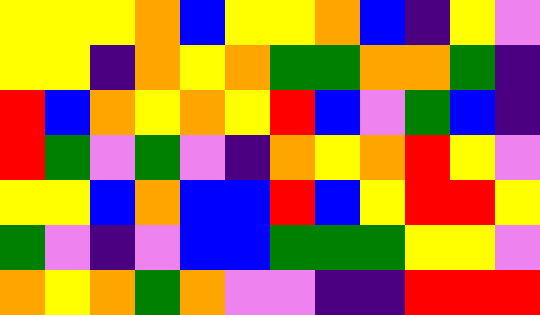[["yellow", "yellow", "yellow", "orange", "blue", "yellow", "yellow", "orange", "blue", "indigo", "yellow", "violet"], ["yellow", "yellow", "indigo", "orange", "yellow", "orange", "green", "green", "orange", "orange", "green", "indigo"], ["red", "blue", "orange", "yellow", "orange", "yellow", "red", "blue", "violet", "green", "blue", "indigo"], ["red", "green", "violet", "green", "violet", "indigo", "orange", "yellow", "orange", "red", "yellow", "violet"], ["yellow", "yellow", "blue", "orange", "blue", "blue", "red", "blue", "yellow", "red", "red", "yellow"], ["green", "violet", "indigo", "violet", "blue", "blue", "green", "green", "green", "yellow", "yellow", "violet"], ["orange", "yellow", "orange", "green", "orange", "violet", "violet", "indigo", "indigo", "red", "red", "red"]]